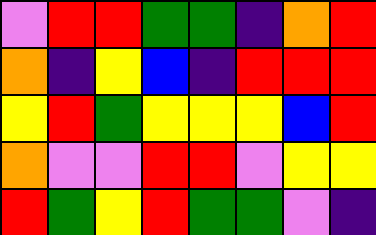[["violet", "red", "red", "green", "green", "indigo", "orange", "red"], ["orange", "indigo", "yellow", "blue", "indigo", "red", "red", "red"], ["yellow", "red", "green", "yellow", "yellow", "yellow", "blue", "red"], ["orange", "violet", "violet", "red", "red", "violet", "yellow", "yellow"], ["red", "green", "yellow", "red", "green", "green", "violet", "indigo"]]